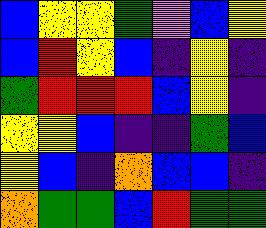[["blue", "yellow", "yellow", "green", "violet", "blue", "yellow"], ["blue", "red", "yellow", "blue", "indigo", "yellow", "indigo"], ["green", "red", "red", "red", "blue", "yellow", "indigo"], ["yellow", "yellow", "blue", "indigo", "indigo", "green", "blue"], ["yellow", "blue", "indigo", "orange", "blue", "blue", "indigo"], ["orange", "green", "green", "blue", "red", "green", "green"]]